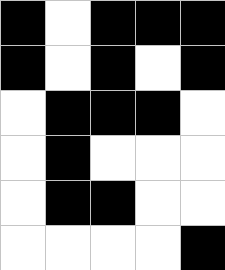[["black", "white", "black", "black", "black"], ["black", "white", "black", "white", "black"], ["white", "black", "black", "black", "white"], ["white", "black", "white", "white", "white"], ["white", "black", "black", "white", "white"], ["white", "white", "white", "white", "black"]]